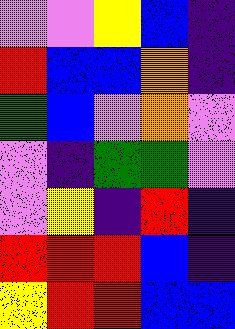[["violet", "violet", "yellow", "blue", "indigo"], ["red", "blue", "blue", "orange", "indigo"], ["green", "blue", "violet", "orange", "violet"], ["violet", "indigo", "green", "green", "violet"], ["violet", "yellow", "indigo", "red", "indigo"], ["red", "red", "red", "blue", "indigo"], ["yellow", "red", "red", "blue", "blue"]]